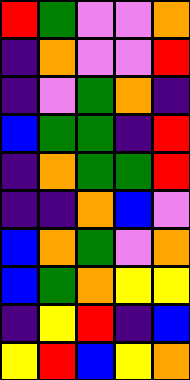[["red", "green", "violet", "violet", "orange"], ["indigo", "orange", "violet", "violet", "red"], ["indigo", "violet", "green", "orange", "indigo"], ["blue", "green", "green", "indigo", "red"], ["indigo", "orange", "green", "green", "red"], ["indigo", "indigo", "orange", "blue", "violet"], ["blue", "orange", "green", "violet", "orange"], ["blue", "green", "orange", "yellow", "yellow"], ["indigo", "yellow", "red", "indigo", "blue"], ["yellow", "red", "blue", "yellow", "orange"]]